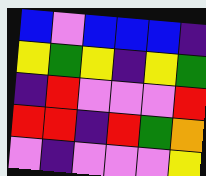[["blue", "violet", "blue", "blue", "blue", "indigo"], ["yellow", "green", "yellow", "indigo", "yellow", "green"], ["indigo", "red", "violet", "violet", "violet", "red"], ["red", "red", "indigo", "red", "green", "orange"], ["violet", "indigo", "violet", "violet", "violet", "yellow"]]